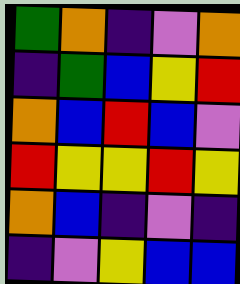[["green", "orange", "indigo", "violet", "orange"], ["indigo", "green", "blue", "yellow", "red"], ["orange", "blue", "red", "blue", "violet"], ["red", "yellow", "yellow", "red", "yellow"], ["orange", "blue", "indigo", "violet", "indigo"], ["indigo", "violet", "yellow", "blue", "blue"]]